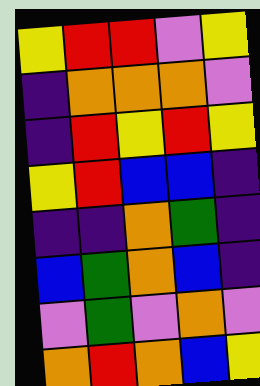[["yellow", "red", "red", "violet", "yellow"], ["indigo", "orange", "orange", "orange", "violet"], ["indigo", "red", "yellow", "red", "yellow"], ["yellow", "red", "blue", "blue", "indigo"], ["indigo", "indigo", "orange", "green", "indigo"], ["blue", "green", "orange", "blue", "indigo"], ["violet", "green", "violet", "orange", "violet"], ["orange", "red", "orange", "blue", "yellow"]]